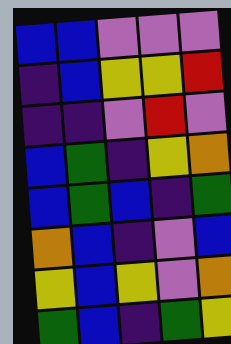[["blue", "blue", "violet", "violet", "violet"], ["indigo", "blue", "yellow", "yellow", "red"], ["indigo", "indigo", "violet", "red", "violet"], ["blue", "green", "indigo", "yellow", "orange"], ["blue", "green", "blue", "indigo", "green"], ["orange", "blue", "indigo", "violet", "blue"], ["yellow", "blue", "yellow", "violet", "orange"], ["green", "blue", "indigo", "green", "yellow"]]